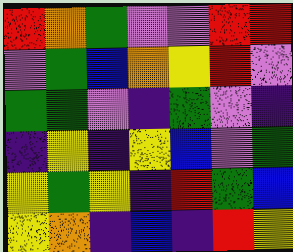[["red", "orange", "green", "violet", "violet", "red", "red"], ["violet", "green", "blue", "orange", "yellow", "red", "violet"], ["green", "green", "violet", "indigo", "green", "violet", "indigo"], ["indigo", "yellow", "indigo", "yellow", "blue", "violet", "green"], ["yellow", "green", "yellow", "indigo", "red", "green", "blue"], ["yellow", "orange", "indigo", "blue", "indigo", "red", "yellow"]]